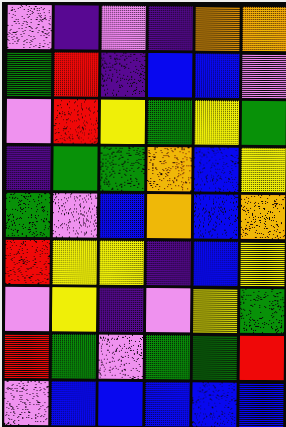[["violet", "indigo", "violet", "indigo", "orange", "orange"], ["green", "red", "indigo", "blue", "blue", "violet"], ["violet", "red", "yellow", "green", "yellow", "green"], ["indigo", "green", "green", "orange", "blue", "yellow"], ["green", "violet", "blue", "orange", "blue", "orange"], ["red", "yellow", "yellow", "indigo", "blue", "yellow"], ["violet", "yellow", "indigo", "violet", "yellow", "green"], ["red", "green", "violet", "green", "green", "red"], ["violet", "blue", "blue", "blue", "blue", "blue"]]